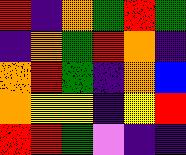[["red", "indigo", "orange", "green", "red", "green"], ["indigo", "orange", "green", "red", "orange", "indigo"], ["orange", "red", "green", "indigo", "orange", "blue"], ["orange", "yellow", "yellow", "indigo", "yellow", "red"], ["red", "red", "green", "violet", "indigo", "indigo"]]